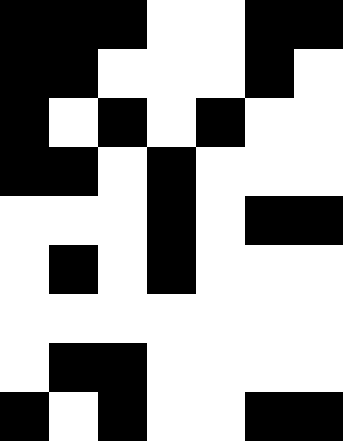[["black", "black", "black", "white", "white", "black", "black"], ["black", "black", "white", "white", "white", "black", "white"], ["black", "white", "black", "white", "black", "white", "white"], ["black", "black", "white", "black", "white", "white", "white"], ["white", "white", "white", "black", "white", "black", "black"], ["white", "black", "white", "black", "white", "white", "white"], ["white", "white", "white", "white", "white", "white", "white"], ["white", "black", "black", "white", "white", "white", "white"], ["black", "white", "black", "white", "white", "black", "black"]]